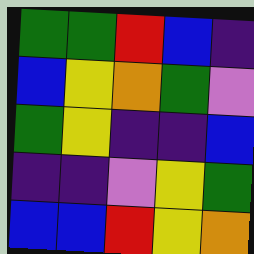[["green", "green", "red", "blue", "indigo"], ["blue", "yellow", "orange", "green", "violet"], ["green", "yellow", "indigo", "indigo", "blue"], ["indigo", "indigo", "violet", "yellow", "green"], ["blue", "blue", "red", "yellow", "orange"]]